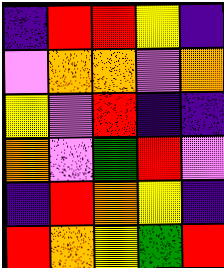[["indigo", "red", "red", "yellow", "indigo"], ["violet", "orange", "orange", "violet", "orange"], ["yellow", "violet", "red", "indigo", "indigo"], ["orange", "violet", "green", "red", "violet"], ["indigo", "red", "orange", "yellow", "indigo"], ["red", "orange", "yellow", "green", "red"]]